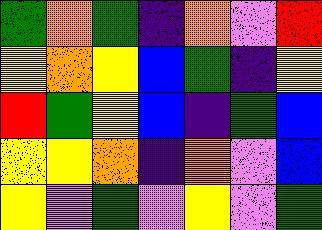[["green", "orange", "green", "indigo", "orange", "violet", "red"], ["yellow", "orange", "yellow", "blue", "green", "indigo", "yellow"], ["red", "green", "yellow", "blue", "indigo", "green", "blue"], ["yellow", "yellow", "orange", "indigo", "orange", "violet", "blue"], ["yellow", "violet", "green", "violet", "yellow", "violet", "green"]]